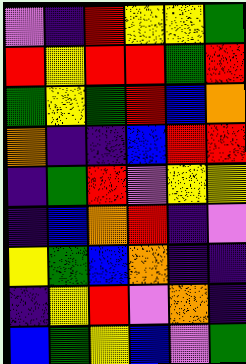[["violet", "indigo", "red", "yellow", "yellow", "green"], ["red", "yellow", "red", "red", "green", "red"], ["green", "yellow", "green", "red", "blue", "orange"], ["orange", "indigo", "indigo", "blue", "red", "red"], ["indigo", "green", "red", "violet", "yellow", "yellow"], ["indigo", "blue", "orange", "red", "indigo", "violet"], ["yellow", "green", "blue", "orange", "indigo", "indigo"], ["indigo", "yellow", "red", "violet", "orange", "indigo"], ["blue", "green", "yellow", "blue", "violet", "green"]]